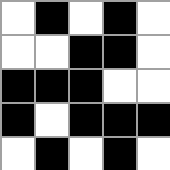[["white", "black", "white", "black", "white"], ["white", "white", "black", "black", "white"], ["black", "black", "black", "white", "white"], ["black", "white", "black", "black", "black"], ["white", "black", "white", "black", "white"]]